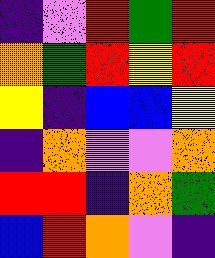[["indigo", "violet", "red", "green", "red"], ["orange", "green", "red", "yellow", "red"], ["yellow", "indigo", "blue", "blue", "yellow"], ["indigo", "orange", "violet", "violet", "orange"], ["red", "red", "indigo", "orange", "green"], ["blue", "red", "orange", "violet", "indigo"]]